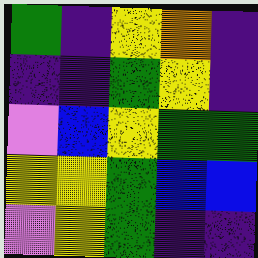[["green", "indigo", "yellow", "orange", "indigo"], ["indigo", "indigo", "green", "yellow", "indigo"], ["violet", "blue", "yellow", "green", "green"], ["yellow", "yellow", "green", "blue", "blue"], ["violet", "yellow", "green", "indigo", "indigo"]]